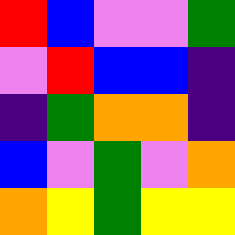[["red", "blue", "violet", "violet", "green"], ["violet", "red", "blue", "blue", "indigo"], ["indigo", "green", "orange", "orange", "indigo"], ["blue", "violet", "green", "violet", "orange"], ["orange", "yellow", "green", "yellow", "yellow"]]